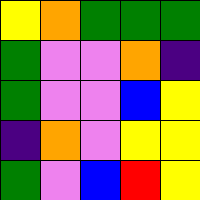[["yellow", "orange", "green", "green", "green"], ["green", "violet", "violet", "orange", "indigo"], ["green", "violet", "violet", "blue", "yellow"], ["indigo", "orange", "violet", "yellow", "yellow"], ["green", "violet", "blue", "red", "yellow"]]